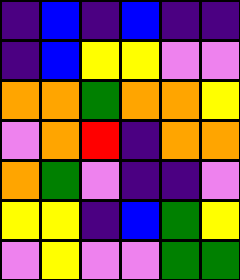[["indigo", "blue", "indigo", "blue", "indigo", "indigo"], ["indigo", "blue", "yellow", "yellow", "violet", "violet"], ["orange", "orange", "green", "orange", "orange", "yellow"], ["violet", "orange", "red", "indigo", "orange", "orange"], ["orange", "green", "violet", "indigo", "indigo", "violet"], ["yellow", "yellow", "indigo", "blue", "green", "yellow"], ["violet", "yellow", "violet", "violet", "green", "green"]]